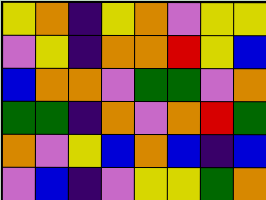[["yellow", "orange", "indigo", "yellow", "orange", "violet", "yellow", "yellow"], ["violet", "yellow", "indigo", "orange", "orange", "red", "yellow", "blue"], ["blue", "orange", "orange", "violet", "green", "green", "violet", "orange"], ["green", "green", "indigo", "orange", "violet", "orange", "red", "green"], ["orange", "violet", "yellow", "blue", "orange", "blue", "indigo", "blue"], ["violet", "blue", "indigo", "violet", "yellow", "yellow", "green", "orange"]]